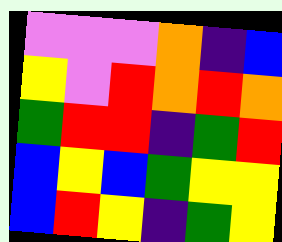[["violet", "violet", "violet", "orange", "indigo", "blue"], ["yellow", "violet", "red", "orange", "red", "orange"], ["green", "red", "red", "indigo", "green", "red"], ["blue", "yellow", "blue", "green", "yellow", "yellow"], ["blue", "red", "yellow", "indigo", "green", "yellow"]]